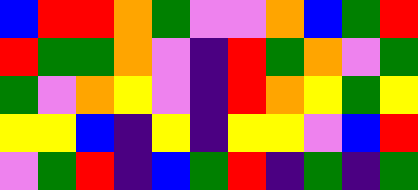[["blue", "red", "red", "orange", "green", "violet", "violet", "orange", "blue", "green", "red"], ["red", "green", "green", "orange", "violet", "indigo", "red", "green", "orange", "violet", "green"], ["green", "violet", "orange", "yellow", "violet", "indigo", "red", "orange", "yellow", "green", "yellow"], ["yellow", "yellow", "blue", "indigo", "yellow", "indigo", "yellow", "yellow", "violet", "blue", "red"], ["violet", "green", "red", "indigo", "blue", "green", "red", "indigo", "green", "indigo", "green"]]